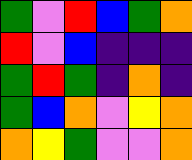[["green", "violet", "red", "blue", "green", "orange"], ["red", "violet", "blue", "indigo", "indigo", "indigo"], ["green", "red", "green", "indigo", "orange", "indigo"], ["green", "blue", "orange", "violet", "yellow", "orange"], ["orange", "yellow", "green", "violet", "violet", "orange"]]